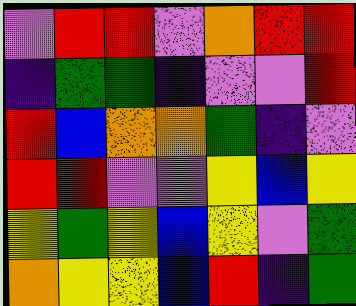[["violet", "red", "red", "violet", "orange", "red", "red"], ["indigo", "green", "green", "indigo", "violet", "violet", "red"], ["red", "blue", "orange", "orange", "green", "indigo", "violet"], ["red", "red", "violet", "violet", "yellow", "blue", "yellow"], ["yellow", "green", "yellow", "blue", "yellow", "violet", "green"], ["orange", "yellow", "yellow", "blue", "red", "indigo", "green"]]